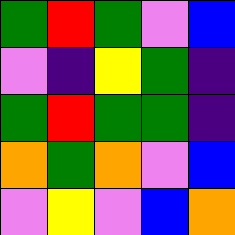[["green", "red", "green", "violet", "blue"], ["violet", "indigo", "yellow", "green", "indigo"], ["green", "red", "green", "green", "indigo"], ["orange", "green", "orange", "violet", "blue"], ["violet", "yellow", "violet", "blue", "orange"]]